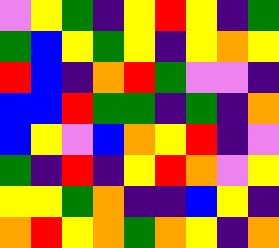[["violet", "yellow", "green", "indigo", "yellow", "red", "yellow", "indigo", "green"], ["green", "blue", "yellow", "green", "yellow", "indigo", "yellow", "orange", "yellow"], ["red", "blue", "indigo", "orange", "red", "green", "violet", "violet", "indigo"], ["blue", "blue", "red", "green", "green", "indigo", "green", "indigo", "orange"], ["blue", "yellow", "violet", "blue", "orange", "yellow", "red", "indigo", "violet"], ["green", "indigo", "red", "indigo", "yellow", "red", "orange", "violet", "yellow"], ["yellow", "yellow", "green", "orange", "indigo", "indigo", "blue", "yellow", "indigo"], ["orange", "red", "yellow", "orange", "green", "orange", "yellow", "indigo", "orange"]]